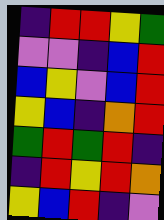[["indigo", "red", "red", "yellow", "green"], ["violet", "violet", "indigo", "blue", "red"], ["blue", "yellow", "violet", "blue", "red"], ["yellow", "blue", "indigo", "orange", "red"], ["green", "red", "green", "red", "indigo"], ["indigo", "red", "yellow", "red", "orange"], ["yellow", "blue", "red", "indigo", "violet"]]